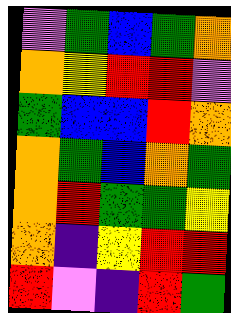[["violet", "green", "blue", "green", "orange"], ["orange", "yellow", "red", "red", "violet"], ["green", "blue", "blue", "red", "orange"], ["orange", "green", "blue", "orange", "green"], ["orange", "red", "green", "green", "yellow"], ["orange", "indigo", "yellow", "red", "red"], ["red", "violet", "indigo", "red", "green"]]